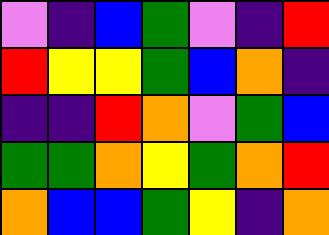[["violet", "indigo", "blue", "green", "violet", "indigo", "red"], ["red", "yellow", "yellow", "green", "blue", "orange", "indigo"], ["indigo", "indigo", "red", "orange", "violet", "green", "blue"], ["green", "green", "orange", "yellow", "green", "orange", "red"], ["orange", "blue", "blue", "green", "yellow", "indigo", "orange"]]